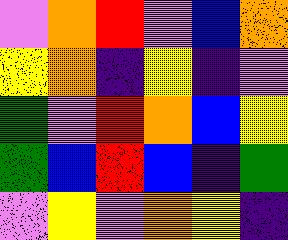[["violet", "orange", "red", "violet", "blue", "orange"], ["yellow", "orange", "indigo", "yellow", "indigo", "violet"], ["green", "violet", "red", "orange", "blue", "yellow"], ["green", "blue", "red", "blue", "indigo", "green"], ["violet", "yellow", "violet", "orange", "yellow", "indigo"]]